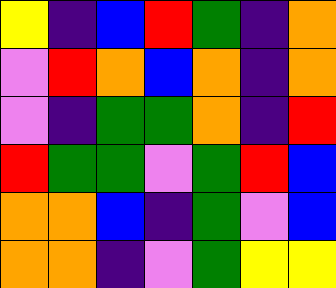[["yellow", "indigo", "blue", "red", "green", "indigo", "orange"], ["violet", "red", "orange", "blue", "orange", "indigo", "orange"], ["violet", "indigo", "green", "green", "orange", "indigo", "red"], ["red", "green", "green", "violet", "green", "red", "blue"], ["orange", "orange", "blue", "indigo", "green", "violet", "blue"], ["orange", "orange", "indigo", "violet", "green", "yellow", "yellow"]]